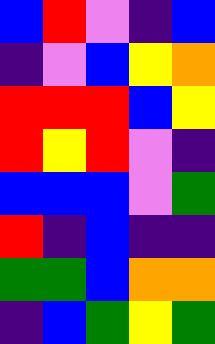[["blue", "red", "violet", "indigo", "blue"], ["indigo", "violet", "blue", "yellow", "orange"], ["red", "red", "red", "blue", "yellow"], ["red", "yellow", "red", "violet", "indigo"], ["blue", "blue", "blue", "violet", "green"], ["red", "indigo", "blue", "indigo", "indigo"], ["green", "green", "blue", "orange", "orange"], ["indigo", "blue", "green", "yellow", "green"]]